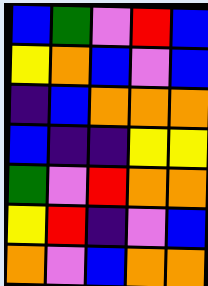[["blue", "green", "violet", "red", "blue"], ["yellow", "orange", "blue", "violet", "blue"], ["indigo", "blue", "orange", "orange", "orange"], ["blue", "indigo", "indigo", "yellow", "yellow"], ["green", "violet", "red", "orange", "orange"], ["yellow", "red", "indigo", "violet", "blue"], ["orange", "violet", "blue", "orange", "orange"]]